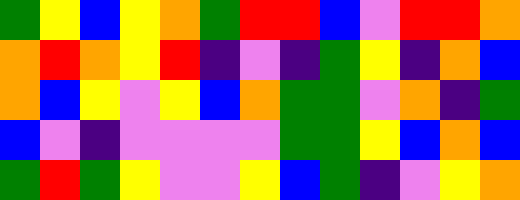[["green", "yellow", "blue", "yellow", "orange", "green", "red", "red", "blue", "violet", "red", "red", "orange"], ["orange", "red", "orange", "yellow", "red", "indigo", "violet", "indigo", "green", "yellow", "indigo", "orange", "blue"], ["orange", "blue", "yellow", "violet", "yellow", "blue", "orange", "green", "green", "violet", "orange", "indigo", "green"], ["blue", "violet", "indigo", "violet", "violet", "violet", "violet", "green", "green", "yellow", "blue", "orange", "blue"], ["green", "red", "green", "yellow", "violet", "violet", "yellow", "blue", "green", "indigo", "violet", "yellow", "orange"]]